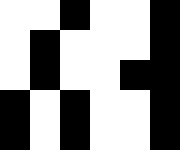[["white", "white", "black", "white", "white", "black"], ["white", "black", "white", "white", "white", "black"], ["white", "black", "white", "white", "black", "black"], ["black", "white", "black", "white", "white", "black"], ["black", "white", "black", "white", "white", "black"]]